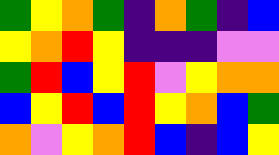[["green", "yellow", "orange", "green", "indigo", "orange", "green", "indigo", "blue"], ["yellow", "orange", "red", "yellow", "indigo", "indigo", "indigo", "violet", "violet"], ["green", "red", "blue", "yellow", "red", "violet", "yellow", "orange", "orange"], ["blue", "yellow", "red", "blue", "red", "yellow", "orange", "blue", "green"], ["orange", "violet", "yellow", "orange", "red", "blue", "indigo", "blue", "yellow"]]